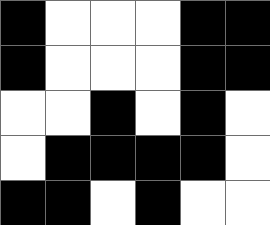[["black", "white", "white", "white", "black", "black"], ["black", "white", "white", "white", "black", "black"], ["white", "white", "black", "white", "black", "white"], ["white", "black", "black", "black", "black", "white"], ["black", "black", "white", "black", "white", "white"]]